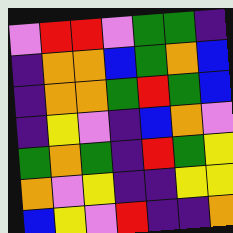[["violet", "red", "red", "violet", "green", "green", "indigo"], ["indigo", "orange", "orange", "blue", "green", "orange", "blue"], ["indigo", "orange", "orange", "green", "red", "green", "blue"], ["indigo", "yellow", "violet", "indigo", "blue", "orange", "violet"], ["green", "orange", "green", "indigo", "red", "green", "yellow"], ["orange", "violet", "yellow", "indigo", "indigo", "yellow", "yellow"], ["blue", "yellow", "violet", "red", "indigo", "indigo", "orange"]]